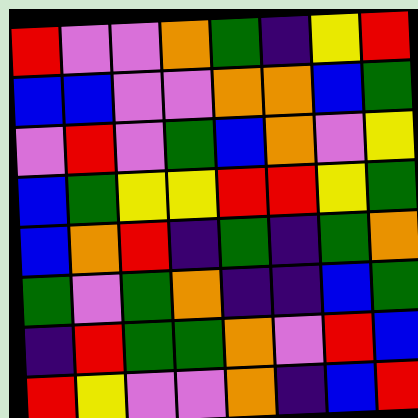[["red", "violet", "violet", "orange", "green", "indigo", "yellow", "red"], ["blue", "blue", "violet", "violet", "orange", "orange", "blue", "green"], ["violet", "red", "violet", "green", "blue", "orange", "violet", "yellow"], ["blue", "green", "yellow", "yellow", "red", "red", "yellow", "green"], ["blue", "orange", "red", "indigo", "green", "indigo", "green", "orange"], ["green", "violet", "green", "orange", "indigo", "indigo", "blue", "green"], ["indigo", "red", "green", "green", "orange", "violet", "red", "blue"], ["red", "yellow", "violet", "violet", "orange", "indigo", "blue", "red"]]